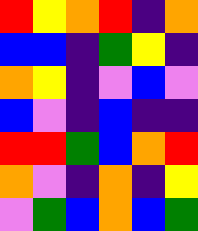[["red", "yellow", "orange", "red", "indigo", "orange"], ["blue", "blue", "indigo", "green", "yellow", "indigo"], ["orange", "yellow", "indigo", "violet", "blue", "violet"], ["blue", "violet", "indigo", "blue", "indigo", "indigo"], ["red", "red", "green", "blue", "orange", "red"], ["orange", "violet", "indigo", "orange", "indigo", "yellow"], ["violet", "green", "blue", "orange", "blue", "green"]]